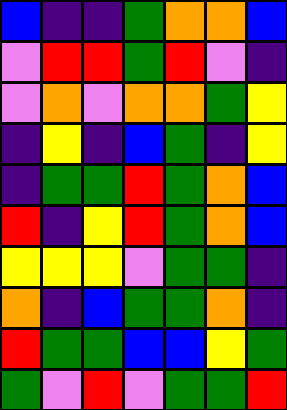[["blue", "indigo", "indigo", "green", "orange", "orange", "blue"], ["violet", "red", "red", "green", "red", "violet", "indigo"], ["violet", "orange", "violet", "orange", "orange", "green", "yellow"], ["indigo", "yellow", "indigo", "blue", "green", "indigo", "yellow"], ["indigo", "green", "green", "red", "green", "orange", "blue"], ["red", "indigo", "yellow", "red", "green", "orange", "blue"], ["yellow", "yellow", "yellow", "violet", "green", "green", "indigo"], ["orange", "indigo", "blue", "green", "green", "orange", "indigo"], ["red", "green", "green", "blue", "blue", "yellow", "green"], ["green", "violet", "red", "violet", "green", "green", "red"]]